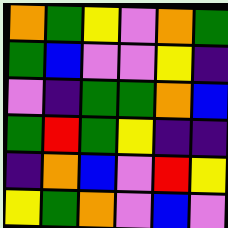[["orange", "green", "yellow", "violet", "orange", "green"], ["green", "blue", "violet", "violet", "yellow", "indigo"], ["violet", "indigo", "green", "green", "orange", "blue"], ["green", "red", "green", "yellow", "indigo", "indigo"], ["indigo", "orange", "blue", "violet", "red", "yellow"], ["yellow", "green", "orange", "violet", "blue", "violet"]]